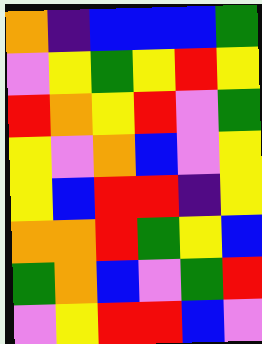[["orange", "indigo", "blue", "blue", "blue", "green"], ["violet", "yellow", "green", "yellow", "red", "yellow"], ["red", "orange", "yellow", "red", "violet", "green"], ["yellow", "violet", "orange", "blue", "violet", "yellow"], ["yellow", "blue", "red", "red", "indigo", "yellow"], ["orange", "orange", "red", "green", "yellow", "blue"], ["green", "orange", "blue", "violet", "green", "red"], ["violet", "yellow", "red", "red", "blue", "violet"]]